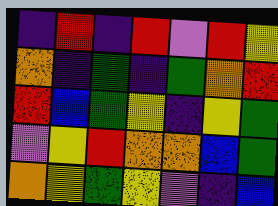[["indigo", "red", "indigo", "red", "violet", "red", "yellow"], ["orange", "indigo", "green", "indigo", "green", "orange", "red"], ["red", "blue", "green", "yellow", "indigo", "yellow", "green"], ["violet", "yellow", "red", "orange", "orange", "blue", "green"], ["orange", "yellow", "green", "yellow", "violet", "indigo", "blue"]]